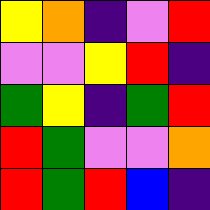[["yellow", "orange", "indigo", "violet", "red"], ["violet", "violet", "yellow", "red", "indigo"], ["green", "yellow", "indigo", "green", "red"], ["red", "green", "violet", "violet", "orange"], ["red", "green", "red", "blue", "indigo"]]